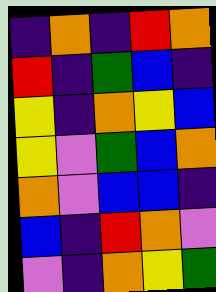[["indigo", "orange", "indigo", "red", "orange"], ["red", "indigo", "green", "blue", "indigo"], ["yellow", "indigo", "orange", "yellow", "blue"], ["yellow", "violet", "green", "blue", "orange"], ["orange", "violet", "blue", "blue", "indigo"], ["blue", "indigo", "red", "orange", "violet"], ["violet", "indigo", "orange", "yellow", "green"]]